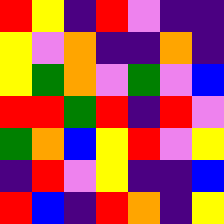[["red", "yellow", "indigo", "red", "violet", "indigo", "indigo"], ["yellow", "violet", "orange", "indigo", "indigo", "orange", "indigo"], ["yellow", "green", "orange", "violet", "green", "violet", "blue"], ["red", "red", "green", "red", "indigo", "red", "violet"], ["green", "orange", "blue", "yellow", "red", "violet", "yellow"], ["indigo", "red", "violet", "yellow", "indigo", "indigo", "blue"], ["red", "blue", "indigo", "red", "orange", "indigo", "yellow"]]